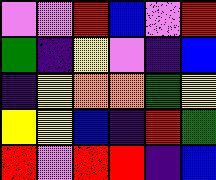[["violet", "violet", "red", "blue", "violet", "red"], ["green", "indigo", "yellow", "violet", "indigo", "blue"], ["indigo", "yellow", "orange", "orange", "green", "yellow"], ["yellow", "yellow", "blue", "indigo", "red", "green"], ["red", "violet", "red", "red", "indigo", "blue"]]